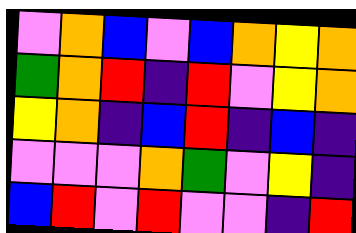[["violet", "orange", "blue", "violet", "blue", "orange", "yellow", "orange"], ["green", "orange", "red", "indigo", "red", "violet", "yellow", "orange"], ["yellow", "orange", "indigo", "blue", "red", "indigo", "blue", "indigo"], ["violet", "violet", "violet", "orange", "green", "violet", "yellow", "indigo"], ["blue", "red", "violet", "red", "violet", "violet", "indigo", "red"]]